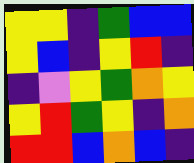[["yellow", "yellow", "indigo", "green", "blue", "blue"], ["yellow", "blue", "indigo", "yellow", "red", "indigo"], ["indigo", "violet", "yellow", "green", "orange", "yellow"], ["yellow", "red", "green", "yellow", "indigo", "orange"], ["red", "red", "blue", "orange", "blue", "indigo"]]